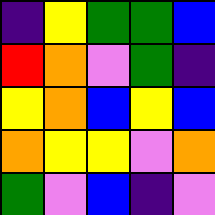[["indigo", "yellow", "green", "green", "blue"], ["red", "orange", "violet", "green", "indigo"], ["yellow", "orange", "blue", "yellow", "blue"], ["orange", "yellow", "yellow", "violet", "orange"], ["green", "violet", "blue", "indigo", "violet"]]